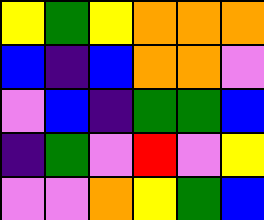[["yellow", "green", "yellow", "orange", "orange", "orange"], ["blue", "indigo", "blue", "orange", "orange", "violet"], ["violet", "blue", "indigo", "green", "green", "blue"], ["indigo", "green", "violet", "red", "violet", "yellow"], ["violet", "violet", "orange", "yellow", "green", "blue"]]